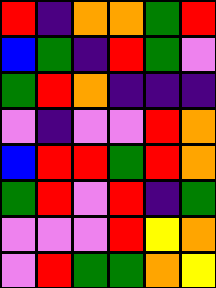[["red", "indigo", "orange", "orange", "green", "red"], ["blue", "green", "indigo", "red", "green", "violet"], ["green", "red", "orange", "indigo", "indigo", "indigo"], ["violet", "indigo", "violet", "violet", "red", "orange"], ["blue", "red", "red", "green", "red", "orange"], ["green", "red", "violet", "red", "indigo", "green"], ["violet", "violet", "violet", "red", "yellow", "orange"], ["violet", "red", "green", "green", "orange", "yellow"]]